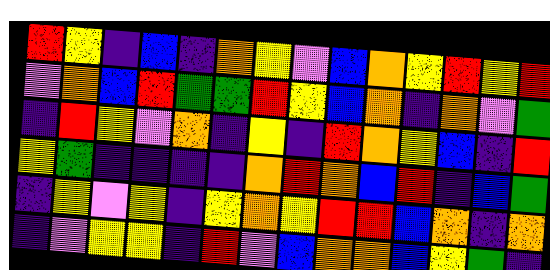[["red", "yellow", "indigo", "blue", "indigo", "orange", "yellow", "violet", "blue", "orange", "yellow", "red", "yellow", "red"], ["violet", "orange", "blue", "red", "green", "green", "red", "yellow", "blue", "orange", "indigo", "orange", "violet", "green"], ["indigo", "red", "yellow", "violet", "orange", "indigo", "yellow", "indigo", "red", "orange", "yellow", "blue", "indigo", "red"], ["yellow", "green", "indigo", "indigo", "indigo", "indigo", "orange", "red", "orange", "blue", "red", "indigo", "blue", "green"], ["indigo", "yellow", "violet", "yellow", "indigo", "yellow", "orange", "yellow", "red", "red", "blue", "orange", "indigo", "orange"], ["indigo", "violet", "yellow", "yellow", "indigo", "red", "violet", "blue", "orange", "orange", "blue", "yellow", "green", "indigo"]]